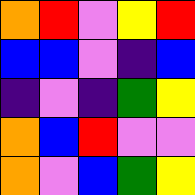[["orange", "red", "violet", "yellow", "red"], ["blue", "blue", "violet", "indigo", "blue"], ["indigo", "violet", "indigo", "green", "yellow"], ["orange", "blue", "red", "violet", "violet"], ["orange", "violet", "blue", "green", "yellow"]]